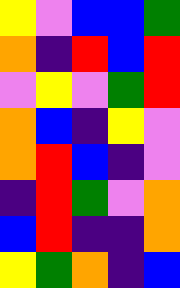[["yellow", "violet", "blue", "blue", "green"], ["orange", "indigo", "red", "blue", "red"], ["violet", "yellow", "violet", "green", "red"], ["orange", "blue", "indigo", "yellow", "violet"], ["orange", "red", "blue", "indigo", "violet"], ["indigo", "red", "green", "violet", "orange"], ["blue", "red", "indigo", "indigo", "orange"], ["yellow", "green", "orange", "indigo", "blue"]]